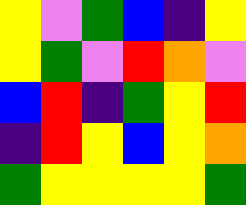[["yellow", "violet", "green", "blue", "indigo", "yellow"], ["yellow", "green", "violet", "red", "orange", "violet"], ["blue", "red", "indigo", "green", "yellow", "red"], ["indigo", "red", "yellow", "blue", "yellow", "orange"], ["green", "yellow", "yellow", "yellow", "yellow", "green"]]